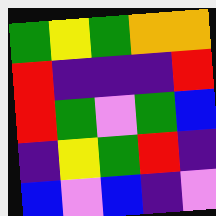[["green", "yellow", "green", "orange", "orange"], ["red", "indigo", "indigo", "indigo", "red"], ["red", "green", "violet", "green", "blue"], ["indigo", "yellow", "green", "red", "indigo"], ["blue", "violet", "blue", "indigo", "violet"]]